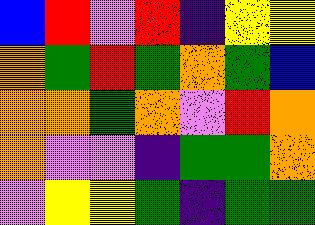[["blue", "red", "violet", "red", "indigo", "yellow", "yellow"], ["orange", "green", "red", "green", "orange", "green", "blue"], ["orange", "orange", "green", "orange", "violet", "red", "orange"], ["orange", "violet", "violet", "indigo", "green", "green", "orange"], ["violet", "yellow", "yellow", "green", "indigo", "green", "green"]]